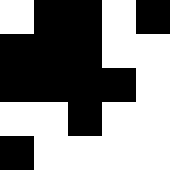[["white", "black", "black", "white", "black"], ["black", "black", "black", "white", "white"], ["black", "black", "black", "black", "white"], ["white", "white", "black", "white", "white"], ["black", "white", "white", "white", "white"]]